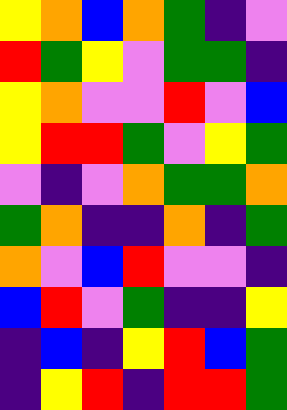[["yellow", "orange", "blue", "orange", "green", "indigo", "violet"], ["red", "green", "yellow", "violet", "green", "green", "indigo"], ["yellow", "orange", "violet", "violet", "red", "violet", "blue"], ["yellow", "red", "red", "green", "violet", "yellow", "green"], ["violet", "indigo", "violet", "orange", "green", "green", "orange"], ["green", "orange", "indigo", "indigo", "orange", "indigo", "green"], ["orange", "violet", "blue", "red", "violet", "violet", "indigo"], ["blue", "red", "violet", "green", "indigo", "indigo", "yellow"], ["indigo", "blue", "indigo", "yellow", "red", "blue", "green"], ["indigo", "yellow", "red", "indigo", "red", "red", "green"]]